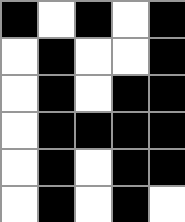[["black", "white", "black", "white", "black"], ["white", "black", "white", "white", "black"], ["white", "black", "white", "black", "black"], ["white", "black", "black", "black", "black"], ["white", "black", "white", "black", "black"], ["white", "black", "white", "black", "white"]]